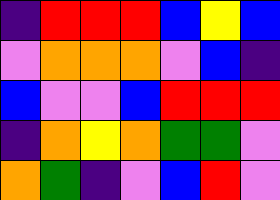[["indigo", "red", "red", "red", "blue", "yellow", "blue"], ["violet", "orange", "orange", "orange", "violet", "blue", "indigo"], ["blue", "violet", "violet", "blue", "red", "red", "red"], ["indigo", "orange", "yellow", "orange", "green", "green", "violet"], ["orange", "green", "indigo", "violet", "blue", "red", "violet"]]